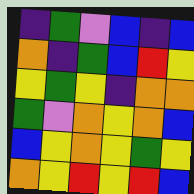[["indigo", "green", "violet", "blue", "indigo", "blue"], ["orange", "indigo", "green", "blue", "red", "yellow"], ["yellow", "green", "yellow", "indigo", "orange", "orange"], ["green", "violet", "orange", "yellow", "orange", "blue"], ["blue", "yellow", "orange", "yellow", "green", "yellow"], ["orange", "yellow", "red", "yellow", "red", "blue"]]